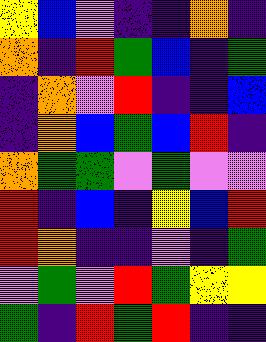[["yellow", "blue", "violet", "indigo", "indigo", "orange", "indigo"], ["orange", "indigo", "red", "green", "blue", "indigo", "green"], ["indigo", "orange", "violet", "red", "indigo", "indigo", "blue"], ["indigo", "orange", "blue", "green", "blue", "red", "indigo"], ["orange", "green", "green", "violet", "green", "violet", "violet"], ["red", "indigo", "blue", "indigo", "yellow", "blue", "red"], ["red", "orange", "indigo", "indigo", "violet", "indigo", "green"], ["violet", "green", "violet", "red", "green", "yellow", "yellow"], ["green", "indigo", "red", "green", "red", "indigo", "indigo"]]